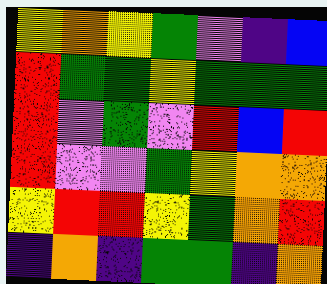[["yellow", "orange", "yellow", "green", "violet", "indigo", "blue"], ["red", "green", "green", "yellow", "green", "green", "green"], ["red", "violet", "green", "violet", "red", "blue", "red"], ["red", "violet", "violet", "green", "yellow", "orange", "orange"], ["yellow", "red", "red", "yellow", "green", "orange", "red"], ["indigo", "orange", "indigo", "green", "green", "indigo", "orange"]]